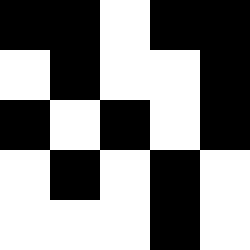[["black", "black", "white", "black", "black"], ["white", "black", "white", "white", "black"], ["black", "white", "black", "white", "black"], ["white", "black", "white", "black", "white"], ["white", "white", "white", "black", "white"]]